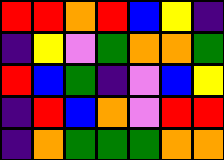[["red", "red", "orange", "red", "blue", "yellow", "indigo"], ["indigo", "yellow", "violet", "green", "orange", "orange", "green"], ["red", "blue", "green", "indigo", "violet", "blue", "yellow"], ["indigo", "red", "blue", "orange", "violet", "red", "red"], ["indigo", "orange", "green", "green", "green", "orange", "orange"]]